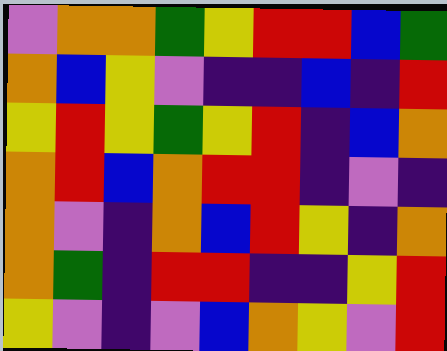[["violet", "orange", "orange", "green", "yellow", "red", "red", "blue", "green"], ["orange", "blue", "yellow", "violet", "indigo", "indigo", "blue", "indigo", "red"], ["yellow", "red", "yellow", "green", "yellow", "red", "indigo", "blue", "orange"], ["orange", "red", "blue", "orange", "red", "red", "indigo", "violet", "indigo"], ["orange", "violet", "indigo", "orange", "blue", "red", "yellow", "indigo", "orange"], ["orange", "green", "indigo", "red", "red", "indigo", "indigo", "yellow", "red"], ["yellow", "violet", "indigo", "violet", "blue", "orange", "yellow", "violet", "red"]]